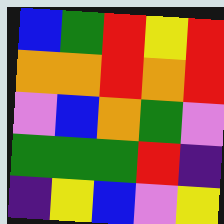[["blue", "green", "red", "yellow", "red"], ["orange", "orange", "red", "orange", "red"], ["violet", "blue", "orange", "green", "violet"], ["green", "green", "green", "red", "indigo"], ["indigo", "yellow", "blue", "violet", "yellow"]]